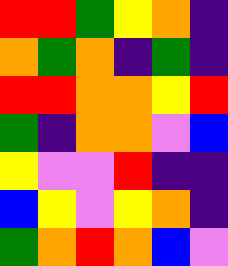[["red", "red", "green", "yellow", "orange", "indigo"], ["orange", "green", "orange", "indigo", "green", "indigo"], ["red", "red", "orange", "orange", "yellow", "red"], ["green", "indigo", "orange", "orange", "violet", "blue"], ["yellow", "violet", "violet", "red", "indigo", "indigo"], ["blue", "yellow", "violet", "yellow", "orange", "indigo"], ["green", "orange", "red", "orange", "blue", "violet"]]